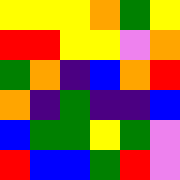[["yellow", "yellow", "yellow", "orange", "green", "yellow"], ["red", "red", "yellow", "yellow", "violet", "orange"], ["green", "orange", "indigo", "blue", "orange", "red"], ["orange", "indigo", "green", "indigo", "indigo", "blue"], ["blue", "green", "green", "yellow", "green", "violet"], ["red", "blue", "blue", "green", "red", "violet"]]